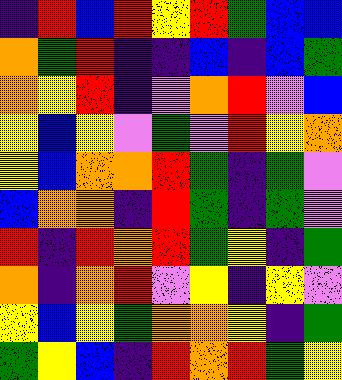[["indigo", "red", "blue", "red", "yellow", "red", "green", "blue", "blue"], ["orange", "green", "red", "indigo", "indigo", "blue", "indigo", "blue", "green"], ["orange", "yellow", "red", "indigo", "violet", "orange", "red", "violet", "blue"], ["yellow", "blue", "yellow", "violet", "green", "violet", "red", "yellow", "orange"], ["yellow", "blue", "orange", "orange", "red", "green", "indigo", "green", "violet"], ["blue", "orange", "orange", "indigo", "red", "green", "indigo", "green", "violet"], ["red", "indigo", "red", "orange", "red", "green", "yellow", "indigo", "green"], ["orange", "indigo", "orange", "red", "violet", "yellow", "indigo", "yellow", "violet"], ["yellow", "blue", "yellow", "green", "orange", "orange", "yellow", "indigo", "green"], ["green", "yellow", "blue", "indigo", "red", "orange", "red", "green", "yellow"]]